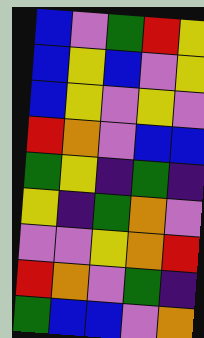[["blue", "violet", "green", "red", "yellow"], ["blue", "yellow", "blue", "violet", "yellow"], ["blue", "yellow", "violet", "yellow", "violet"], ["red", "orange", "violet", "blue", "blue"], ["green", "yellow", "indigo", "green", "indigo"], ["yellow", "indigo", "green", "orange", "violet"], ["violet", "violet", "yellow", "orange", "red"], ["red", "orange", "violet", "green", "indigo"], ["green", "blue", "blue", "violet", "orange"]]